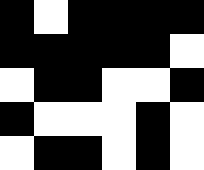[["black", "white", "black", "black", "black", "black"], ["black", "black", "black", "black", "black", "white"], ["white", "black", "black", "white", "white", "black"], ["black", "white", "white", "white", "black", "white"], ["white", "black", "black", "white", "black", "white"]]